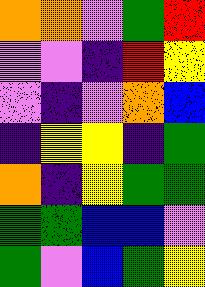[["orange", "orange", "violet", "green", "red"], ["violet", "violet", "indigo", "red", "yellow"], ["violet", "indigo", "violet", "orange", "blue"], ["indigo", "yellow", "yellow", "indigo", "green"], ["orange", "indigo", "yellow", "green", "green"], ["green", "green", "blue", "blue", "violet"], ["green", "violet", "blue", "green", "yellow"]]